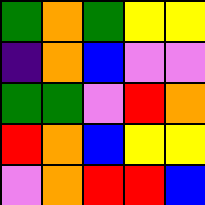[["green", "orange", "green", "yellow", "yellow"], ["indigo", "orange", "blue", "violet", "violet"], ["green", "green", "violet", "red", "orange"], ["red", "orange", "blue", "yellow", "yellow"], ["violet", "orange", "red", "red", "blue"]]